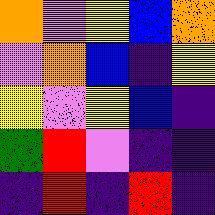[["orange", "violet", "yellow", "blue", "orange"], ["violet", "orange", "blue", "indigo", "yellow"], ["yellow", "violet", "yellow", "blue", "indigo"], ["green", "red", "violet", "indigo", "indigo"], ["indigo", "red", "indigo", "red", "indigo"]]